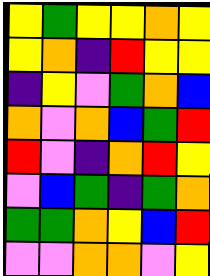[["yellow", "green", "yellow", "yellow", "orange", "yellow"], ["yellow", "orange", "indigo", "red", "yellow", "yellow"], ["indigo", "yellow", "violet", "green", "orange", "blue"], ["orange", "violet", "orange", "blue", "green", "red"], ["red", "violet", "indigo", "orange", "red", "yellow"], ["violet", "blue", "green", "indigo", "green", "orange"], ["green", "green", "orange", "yellow", "blue", "red"], ["violet", "violet", "orange", "orange", "violet", "yellow"]]